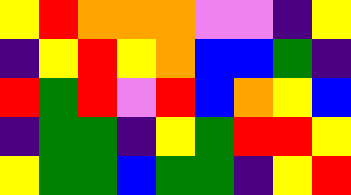[["yellow", "red", "orange", "orange", "orange", "violet", "violet", "indigo", "yellow"], ["indigo", "yellow", "red", "yellow", "orange", "blue", "blue", "green", "indigo"], ["red", "green", "red", "violet", "red", "blue", "orange", "yellow", "blue"], ["indigo", "green", "green", "indigo", "yellow", "green", "red", "red", "yellow"], ["yellow", "green", "green", "blue", "green", "green", "indigo", "yellow", "red"]]